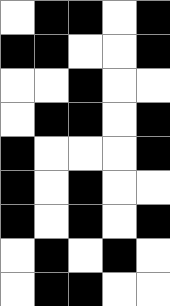[["white", "black", "black", "white", "black"], ["black", "black", "white", "white", "black"], ["white", "white", "black", "white", "white"], ["white", "black", "black", "white", "black"], ["black", "white", "white", "white", "black"], ["black", "white", "black", "white", "white"], ["black", "white", "black", "white", "black"], ["white", "black", "white", "black", "white"], ["white", "black", "black", "white", "white"]]